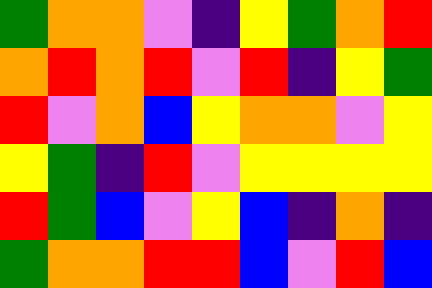[["green", "orange", "orange", "violet", "indigo", "yellow", "green", "orange", "red"], ["orange", "red", "orange", "red", "violet", "red", "indigo", "yellow", "green"], ["red", "violet", "orange", "blue", "yellow", "orange", "orange", "violet", "yellow"], ["yellow", "green", "indigo", "red", "violet", "yellow", "yellow", "yellow", "yellow"], ["red", "green", "blue", "violet", "yellow", "blue", "indigo", "orange", "indigo"], ["green", "orange", "orange", "red", "red", "blue", "violet", "red", "blue"]]